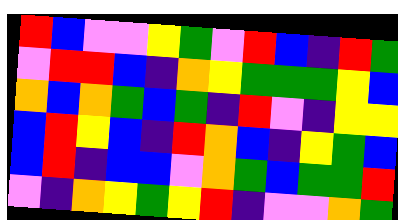[["red", "blue", "violet", "violet", "yellow", "green", "violet", "red", "blue", "indigo", "red", "green"], ["violet", "red", "red", "blue", "indigo", "orange", "yellow", "green", "green", "green", "yellow", "blue"], ["orange", "blue", "orange", "green", "blue", "green", "indigo", "red", "violet", "indigo", "yellow", "yellow"], ["blue", "red", "yellow", "blue", "indigo", "red", "orange", "blue", "indigo", "yellow", "green", "blue"], ["blue", "red", "indigo", "blue", "blue", "violet", "orange", "green", "blue", "green", "green", "red"], ["violet", "indigo", "orange", "yellow", "green", "yellow", "red", "indigo", "violet", "violet", "orange", "green"]]